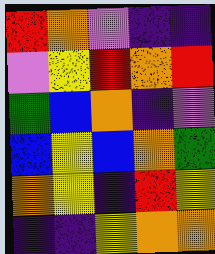[["red", "orange", "violet", "indigo", "indigo"], ["violet", "yellow", "red", "orange", "red"], ["green", "blue", "orange", "indigo", "violet"], ["blue", "yellow", "blue", "orange", "green"], ["orange", "yellow", "indigo", "red", "yellow"], ["indigo", "indigo", "yellow", "orange", "orange"]]